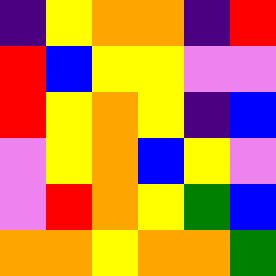[["indigo", "yellow", "orange", "orange", "indigo", "red"], ["red", "blue", "yellow", "yellow", "violet", "violet"], ["red", "yellow", "orange", "yellow", "indigo", "blue"], ["violet", "yellow", "orange", "blue", "yellow", "violet"], ["violet", "red", "orange", "yellow", "green", "blue"], ["orange", "orange", "yellow", "orange", "orange", "green"]]